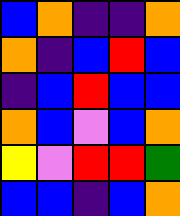[["blue", "orange", "indigo", "indigo", "orange"], ["orange", "indigo", "blue", "red", "blue"], ["indigo", "blue", "red", "blue", "blue"], ["orange", "blue", "violet", "blue", "orange"], ["yellow", "violet", "red", "red", "green"], ["blue", "blue", "indigo", "blue", "orange"]]